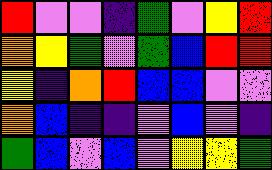[["red", "violet", "violet", "indigo", "green", "violet", "yellow", "red"], ["orange", "yellow", "green", "violet", "green", "blue", "red", "red"], ["yellow", "indigo", "orange", "red", "blue", "blue", "violet", "violet"], ["orange", "blue", "indigo", "indigo", "violet", "blue", "violet", "indigo"], ["green", "blue", "violet", "blue", "violet", "yellow", "yellow", "green"]]